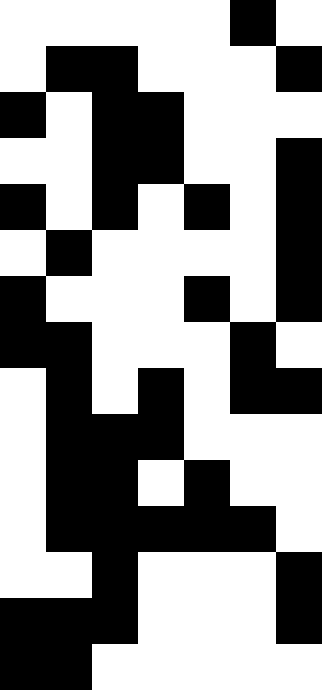[["white", "white", "white", "white", "white", "black", "white"], ["white", "black", "black", "white", "white", "white", "black"], ["black", "white", "black", "black", "white", "white", "white"], ["white", "white", "black", "black", "white", "white", "black"], ["black", "white", "black", "white", "black", "white", "black"], ["white", "black", "white", "white", "white", "white", "black"], ["black", "white", "white", "white", "black", "white", "black"], ["black", "black", "white", "white", "white", "black", "white"], ["white", "black", "white", "black", "white", "black", "black"], ["white", "black", "black", "black", "white", "white", "white"], ["white", "black", "black", "white", "black", "white", "white"], ["white", "black", "black", "black", "black", "black", "white"], ["white", "white", "black", "white", "white", "white", "black"], ["black", "black", "black", "white", "white", "white", "black"], ["black", "black", "white", "white", "white", "white", "white"]]